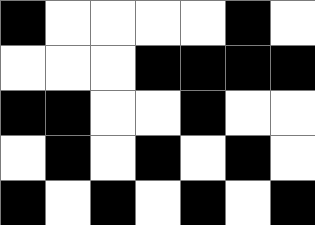[["black", "white", "white", "white", "white", "black", "white"], ["white", "white", "white", "black", "black", "black", "black"], ["black", "black", "white", "white", "black", "white", "white"], ["white", "black", "white", "black", "white", "black", "white"], ["black", "white", "black", "white", "black", "white", "black"]]